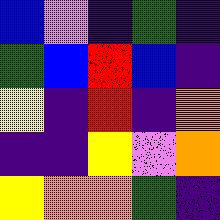[["blue", "violet", "indigo", "green", "indigo"], ["green", "blue", "red", "blue", "indigo"], ["yellow", "indigo", "red", "indigo", "orange"], ["indigo", "indigo", "yellow", "violet", "orange"], ["yellow", "orange", "orange", "green", "indigo"]]